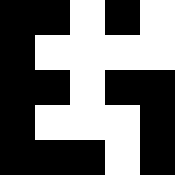[["black", "black", "white", "black", "white"], ["black", "white", "white", "white", "white"], ["black", "black", "white", "black", "black"], ["black", "white", "white", "white", "black"], ["black", "black", "black", "white", "black"]]